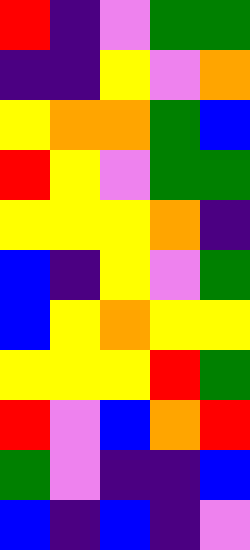[["red", "indigo", "violet", "green", "green"], ["indigo", "indigo", "yellow", "violet", "orange"], ["yellow", "orange", "orange", "green", "blue"], ["red", "yellow", "violet", "green", "green"], ["yellow", "yellow", "yellow", "orange", "indigo"], ["blue", "indigo", "yellow", "violet", "green"], ["blue", "yellow", "orange", "yellow", "yellow"], ["yellow", "yellow", "yellow", "red", "green"], ["red", "violet", "blue", "orange", "red"], ["green", "violet", "indigo", "indigo", "blue"], ["blue", "indigo", "blue", "indigo", "violet"]]